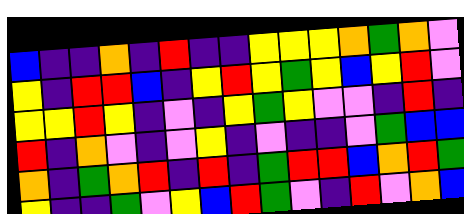[["blue", "indigo", "indigo", "orange", "indigo", "red", "indigo", "indigo", "yellow", "yellow", "yellow", "orange", "green", "orange", "violet"], ["yellow", "indigo", "red", "red", "blue", "indigo", "yellow", "red", "yellow", "green", "yellow", "blue", "yellow", "red", "violet"], ["yellow", "yellow", "red", "yellow", "indigo", "violet", "indigo", "yellow", "green", "yellow", "violet", "violet", "indigo", "red", "indigo"], ["red", "indigo", "orange", "violet", "indigo", "violet", "yellow", "indigo", "violet", "indigo", "indigo", "violet", "green", "blue", "blue"], ["orange", "indigo", "green", "orange", "red", "indigo", "red", "indigo", "green", "red", "red", "blue", "orange", "red", "green"], ["yellow", "indigo", "indigo", "green", "violet", "yellow", "blue", "red", "green", "violet", "indigo", "red", "violet", "orange", "blue"]]